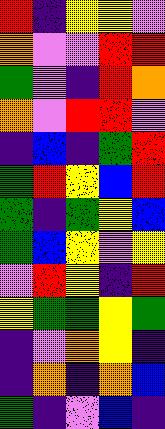[["red", "indigo", "yellow", "yellow", "violet"], ["orange", "violet", "violet", "red", "red"], ["green", "violet", "indigo", "red", "orange"], ["orange", "violet", "red", "red", "violet"], ["indigo", "blue", "indigo", "green", "red"], ["green", "red", "yellow", "blue", "red"], ["green", "indigo", "green", "yellow", "blue"], ["green", "blue", "yellow", "violet", "yellow"], ["violet", "red", "yellow", "indigo", "red"], ["yellow", "green", "green", "yellow", "green"], ["indigo", "violet", "orange", "yellow", "indigo"], ["indigo", "orange", "indigo", "orange", "blue"], ["green", "indigo", "violet", "blue", "indigo"]]